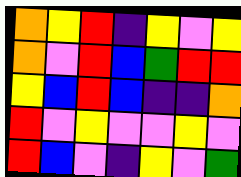[["orange", "yellow", "red", "indigo", "yellow", "violet", "yellow"], ["orange", "violet", "red", "blue", "green", "red", "red"], ["yellow", "blue", "red", "blue", "indigo", "indigo", "orange"], ["red", "violet", "yellow", "violet", "violet", "yellow", "violet"], ["red", "blue", "violet", "indigo", "yellow", "violet", "green"]]